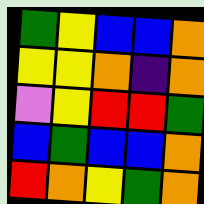[["green", "yellow", "blue", "blue", "orange"], ["yellow", "yellow", "orange", "indigo", "orange"], ["violet", "yellow", "red", "red", "green"], ["blue", "green", "blue", "blue", "orange"], ["red", "orange", "yellow", "green", "orange"]]